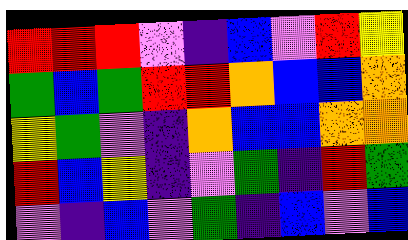[["red", "red", "red", "violet", "indigo", "blue", "violet", "red", "yellow"], ["green", "blue", "green", "red", "red", "orange", "blue", "blue", "orange"], ["yellow", "green", "violet", "indigo", "orange", "blue", "blue", "orange", "orange"], ["red", "blue", "yellow", "indigo", "violet", "green", "indigo", "red", "green"], ["violet", "indigo", "blue", "violet", "green", "indigo", "blue", "violet", "blue"]]